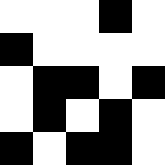[["white", "white", "white", "black", "white"], ["black", "white", "white", "white", "white"], ["white", "black", "black", "white", "black"], ["white", "black", "white", "black", "white"], ["black", "white", "black", "black", "white"]]